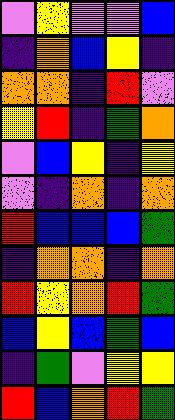[["violet", "yellow", "violet", "violet", "blue"], ["indigo", "orange", "blue", "yellow", "indigo"], ["orange", "orange", "indigo", "red", "violet"], ["yellow", "red", "indigo", "green", "orange"], ["violet", "blue", "yellow", "indigo", "yellow"], ["violet", "indigo", "orange", "indigo", "orange"], ["red", "blue", "blue", "blue", "green"], ["indigo", "orange", "orange", "indigo", "orange"], ["red", "yellow", "orange", "red", "green"], ["blue", "yellow", "blue", "green", "blue"], ["indigo", "green", "violet", "yellow", "yellow"], ["red", "blue", "orange", "red", "green"]]